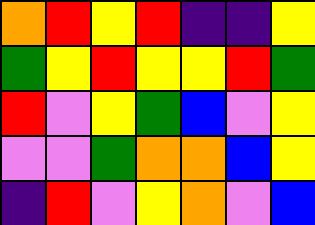[["orange", "red", "yellow", "red", "indigo", "indigo", "yellow"], ["green", "yellow", "red", "yellow", "yellow", "red", "green"], ["red", "violet", "yellow", "green", "blue", "violet", "yellow"], ["violet", "violet", "green", "orange", "orange", "blue", "yellow"], ["indigo", "red", "violet", "yellow", "orange", "violet", "blue"]]